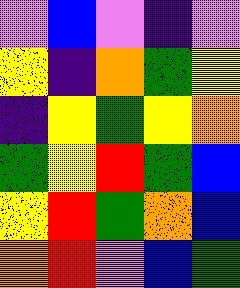[["violet", "blue", "violet", "indigo", "violet"], ["yellow", "indigo", "orange", "green", "yellow"], ["indigo", "yellow", "green", "yellow", "orange"], ["green", "yellow", "red", "green", "blue"], ["yellow", "red", "green", "orange", "blue"], ["orange", "red", "violet", "blue", "green"]]